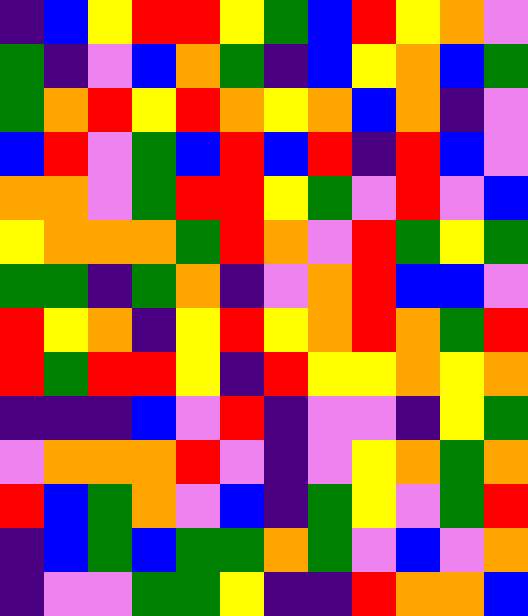[["indigo", "blue", "yellow", "red", "red", "yellow", "green", "blue", "red", "yellow", "orange", "violet"], ["green", "indigo", "violet", "blue", "orange", "green", "indigo", "blue", "yellow", "orange", "blue", "green"], ["green", "orange", "red", "yellow", "red", "orange", "yellow", "orange", "blue", "orange", "indigo", "violet"], ["blue", "red", "violet", "green", "blue", "red", "blue", "red", "indigo", "red", "blue", "violet"], ["orange", "orange", "violet", "green", "red", "red", "yellow", "green", "violet", "red", "violet", "blue"], ["yellow", "orange", "orange", "orange", "green", "red", "orange", "violet", "red", "green", "yellow", "green"], ["green", "green", "indigo", "green", "orange", "indigo", "violet", "orange", "red", "blue", "blue", "violet"], ["red", "yellow", "orange", "indigo", "yellow", "red", "yellow", "orange", "red", "orange", "green", "red"], ["red", "green", "red", "red", "yellow", "indigo", "red", "yellow", "yellow", "orange", "yellow", "orange"], ["indigo", "indigo", "indigo", "blue", "violet", "red", "indigo", "violet", "violet", "indigo", "yellow", "green"], ["violet", "orange", "orange", "orange", "red", "violet", "indigo", "violet", "yellow", "orange", "green", "orange"], ["red", "blue", "green", "orange", "violet", "blue", "indigo", "green", "yellow", "violet", "green", "red"], ["indigo", "blue", "green", "blue", "green", "green", "orange", "green", "violet", "blue", "violet", "orange"], ["indigo", "violet", "violet", "green", "green", "yellow", "indigo", "indigo", "red", "orange", "orange", "blue"]]